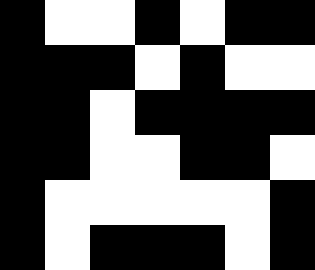[["black", "white", "white", "black", "white", "black", "black"], ["black", "black", "black", "white", "black", "white", "white"], ["black", "black", "white", "black", "black", "black", "black"], ["black", "black", "white", "white", "black", "black", "white"], ["black", "white", "white", "white", "white", "white", "black"], ["black", "white", "black", "black", "black", "white", "black"]]